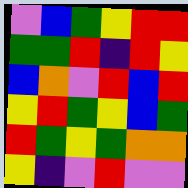[["violet", "blue", "green", "yellow", "red", "red"], ["green", "green", "red", "indigo", "red", "yellow"], ["blue", "orange", "violet", "red", "blue", "red"], ["yellow", "red", "green", "yellow", "blue", "green"], ["red", "green", "yellow", "green", "orange", "orange"], ["yellow", "indigo", "violet", "red", "violet", "violet"]]